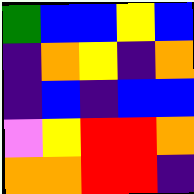[["green", "blue", "blue", "yellow", "blue"], ["indigo", "orange", "yellow", "indigo", "orange"], ["indigo", "blue", "indigo", "blue", "blue"], ["violet", "yellow", "red", "red", "orange"], ["orange", "orange", "red", "red", "indigo"]]